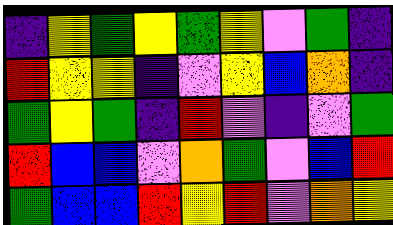[["indigo", "yellow", "green", "yellow", "green", "yellow", "violet", "green", "indigo"], ["red", "yellow", "yellow", "indigo", "violet", "yellow", "blue", "orange", "indigo"], ["green", "yellow", "green", "indigo", "red", "violet", "indigo", "violet", "green"], ["red", "blue", "blue", "violet", "orange", "green", "violet", "blue", "red"], ["green", "blue", "blue", "red", "yellow", "red", "violet", "orange", "yellow"]]